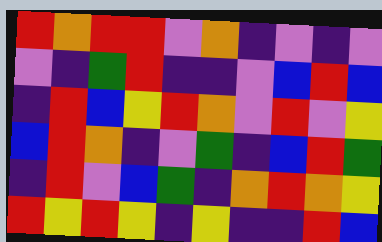[["red", "orange", "red", "red", "violet", "orange", "indigo", "violet", "indigo", "violet"], ["violet", "indigo", "green", "red", "indigo", "indigo", "violet", "blue", "red", "blue"], ["indigo", "red", "blue", "yellow", "red", "orange", "violet", "red", "violet", "yellow"], ["blue", "red", "orange", "indigo", "violet", "green", "indigo", "blue", "red", "green"], ["indigo", "red", "violet", "blue", "green", "indigo", "orange", "red", "orange", "yellow"], ["red", "yellow", "red", "yellow", "indigo", "yellow", "indigo", "indigo", "red", "blue"]]